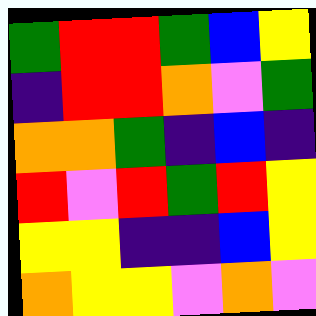[["green", "red", "red", "green", "blue", "yellow"], ["indigo", "red", "red", "orange", "violet", "green"], ["orange", "orange", "green", "indigo", "blue", "indigo"], ["red", "violet", "red", "green", "red", "yellow"], ["yellow", "yellow", "indigo", "indigo", "blue", "yellow"], ["orange", "yellow", "yellow", "violet", "orange", "violet"]]